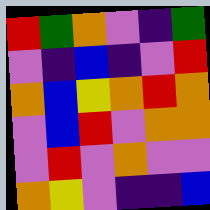[["red", "green", "orange", "violet", "indigo", "green"], ["violet", "indigo", "blue", "indigo", "violet", "red"], ["orange", "blue", "yellow", "orange", "red", "orange"], ["violet", "blue", "red", "violet", "orange", "orange"], ["violet", "red", "violet", "orange", "violet", "violet"], ["orange", "yellow", "violet", "indigo", "indigo", "blue"]]